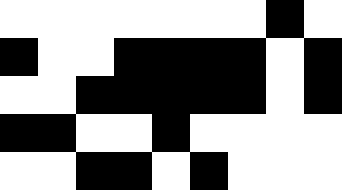[["white", "white", "white", "white", "white", "white", "white", "black", "white"], ["black", "white", "white", "black", "black", "black", "black", "white", "black"], ["white", "white", "black", "black", "black", "black", "black", "white", "black"], ["black", "black", "white", "white", "black", "white", "white", "white", "white"], ["white", "white", "black", "black", "white", "black", "white", "white", "white"]]